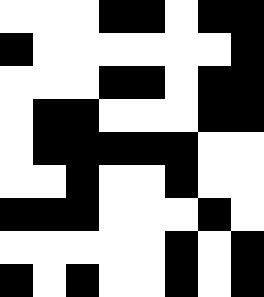[["white", "white", "white", "black", "black", "white", "black", "black"], ["black", "white", "white", "white", "white", "white", "white", "black"], ["white", "white", "white", "black", "black", "white", "black", "black"], ["white", "black", "black", "white", "white", "white", "black", "black"], ["white", "black", "black", "black", "black", "black", "white", "white"], ["white", "white", "black", "white", "white", "black", "white", "white"], ["black", "black", "black", "white", "white", "white", "black", "white"], ["white", "white", "white", "white", "white", "black", "white", "black"], ["black", "white", "black", "white", "white", "black", "white", "black"]]